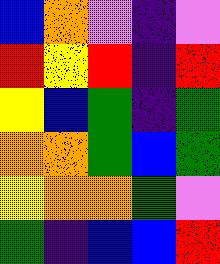[["blue", "orange", "violet", "indigo", "violet"], ["red", "yellow", "red", "indigo", "red"], ["yellow", "blue", "green", "indigo", "green"], ["orange", "orange", "green", "blue", "green"], ["yellow", "orange", "orange", "green", "violet"], ["green", "indigo", "blue", "blue", "red"]]